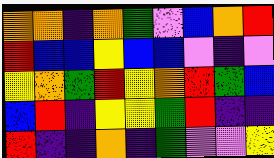[["orange", "orange", "indigo", "orange", "green", "violet", "blue", "orange", "red"], ["red", "blue", "blue", "yellow", "blue", "blue", "violet", "indigo", "violet"], ["yellow", "orange", "green", "red", "yellow", "orange", "red", "green", "blue"], ["blue", "red", "indigo", "yellow", "yellow", "green", "red", "indigo", "indigo"], ["red", "indigo", "indigo", "orange", "indigo", "green", "violet", "violet", "yellow"]]